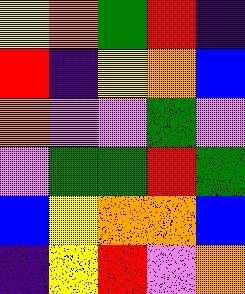[["yellow", "orange", "green", "red", "indigo"], ["red", "indigo", "yellow", "orange", "blue"], ["orange", "violet", "violet", "green", "violet"], ["violet", "green", "green", "red", "green"], ["blue", "yellow", "orange", "orange", "blue"], ["indigo", "yellow", "red", "violet", "orange"]]